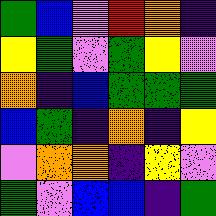[["green", "blue", "violet", "red", "orange", "indigo"], ["yellow", "green", "violet", "green", "yellow", "violet"], ["orange", "indigo", "blue", "green", "green", "green"], ["blue", "green", "indigo", "orange", "indigo", "yellow"], ["violet", "orange", "orange", "indigo", "yellow", "violet"], ["green", "violet", "blue", "blue", "indigo", "green"]]